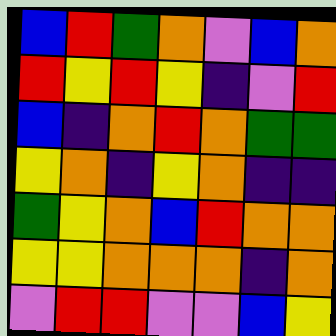[["blue", "red", "green", "orange", "violet", "blue", "orange"], ["red", "yellow", "red", "yellow", "indigo", "violet", "red"], ["blue", "indigo", "orange", "red", "orange", "green", "green"], ["yellow", "orange", "indigo", "yellow", "orange", "indigo", "indigo"], ["green", "yellow", "orange", "blue", "red", "orange", "orange"], ["yellow", "yellow", "orange", "orange", "orange", "indigo", "orange"], ["violet", "red", "red", "violet", "violet", "blue", "yellow"]]